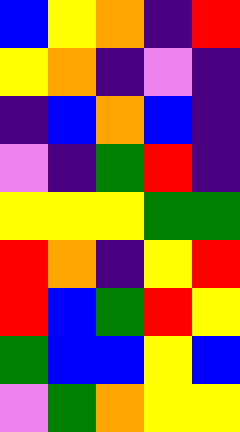[["blue", "yellow", "orange", "indigo", "red"], ["yellow", "orange", "indigo", "violet", "indigo"], ["indigo", "blue", "orange", "blue", "indigo"], ["violet", "indigo", "green", "red", "indigo"], ["yellow", "yellow", "yellow", "green", "green"], ["red", "orange", "indigo", "yellow", "red"], ["red", "blue", "green", "red", "yellow"], ["green", "blue", "blue", "yellow", "blue"], ["violet", "green", "orange", "yellow", "yellow"]]